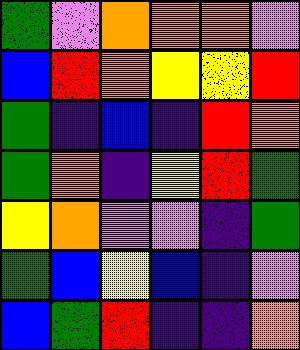[["green", "violet", "orange", "orange", "orange", "violet"], ["blue", "red", "orange", "yellow", "yellow", "red"], ["green", "indigo", "blue", "indigo", "red", "orange"], ["green", "orange", "indigo", "yellow", "red", "green"], ["yellow", "orange", "violet", "violet", "indigo", "green"], ["green", "blue", "yellow", "blue", "indigo", "violet"], ["blue", "green", "red", "indigo", "indigo", "orange"]]